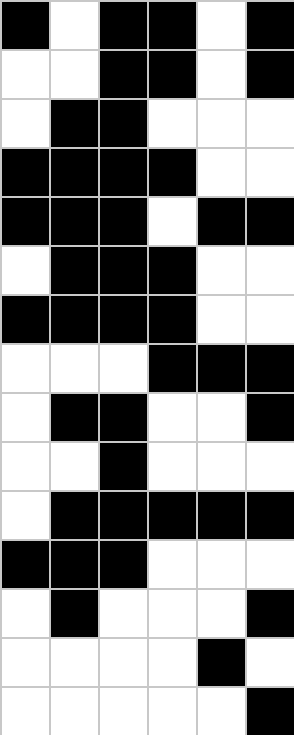[["black", "white", "black", "black", "white", "black"], ["white", "white", "black", "black", "white", "black"], ["white", "black", "black", "white", "white", "white"], ["black", "black", "black", "black", "white", "white"], ["black", "black", "black", "white", "black", "black"], ["white", "black", "black", "black", "white", "white"], ["black", "black", "black", "black", "white", "white"], ["white", "white", "white", "black", "black", "black"], ["white", "black", "black", "white", "white", "black"], ["white", "white", "black", "white", "white", "white"], ["white", "black", "black", "black", "black", "black"], ["black", "black", "black", "white", "white", "white"], ["white", "black", "white", "white", "white", "black"], ["white", "white", "white", "white", "black", "white"], ["white", "white", "white", "white", "white", "black"]]